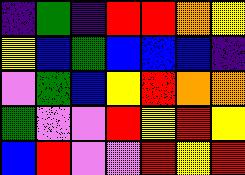[["indigo", "green", "indigo", "red", "red", "orange", "yellow"], ["yellow", "blue", "green", "blue", "blue", "blue", "indigo"], ["violet", "green", "blue", "yellow", "red", "orange", "orange"], ["green", "violet", "violet", "red", "yellow", "red", "yellow"], ["blue", "red", "violet", "violet", "red", "yellow", "red"]]